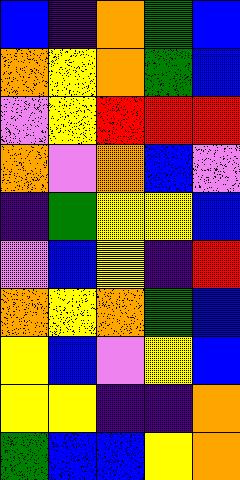[["blue", "indigo", "orange", "green", "blue"], ["orange", "yellow", "orange", "green", "blue"], ["violet", "yellow", "red", "red", "red"], ["orange", "violet", "orange", "blue", "violet"], ["indigo", "green", "yellow", "yellow", "blue"], ["violet", "blue", "yellow", "indigo", "red"], ["orange", "yellow", "orange", "green", "blue"], ["yellow", "blue", "violet", "yellow", "blue"], ["yellow", "yellow", "indigo", "indigo", "orange"], ["green", "blue", "blue", "yellow", "orange"]]